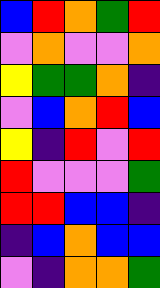[["blue", "red", "orange", "green", "red"], ["violet", "orange", "violet", "violet", "orange"], ["yellow", "green", "green", "orange", "indigo"], ["violet", "blue", "orange", "red", "blue"], ["yellow", "indigo", "red", "violet", "red"], ["red", "violet", "violet", "violet", "green"], ["red", "red", "blue", "blue", "indigo"], ["indigo", "blue", "orange", "blue", "blue"], ["violet", "indigo", "orange", "orange", "green"]]